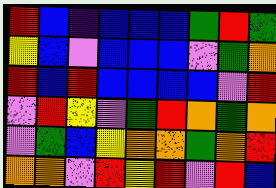[["red", "blue", "indigo", "blue", "blue", "blue", "green", "red", "green"], ["yellow", "blue", "violet", "blue", "blue", "blue", "violet", "green", "orange"], ["red", "blue", "red", "blue", "blue", "blue", "blue", "violet", "red"], ["violet", "red", "yellow", "violet", "green", "red", "orange", "green", "orange"], ["violet", "green", "blue", "yellow", "orange", "orange", "green", "orange", "red"], ["orange", "orange", "violet", "red", "yellow", "red", "violet", "red", "blue"]]